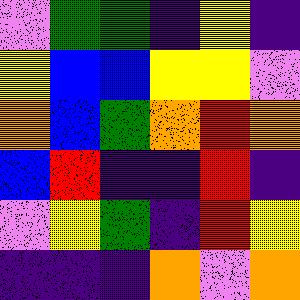[["violet", "green", "green", "indigo", "yellow", "indigo"], ["yellow", "blue", "blue", "yellow", "yellow", "violet"], ["orange", "blue", "green", "orange", "red", "orange"], ["blue", "red", "indigo", "indigo", "red", "indigo"], ["violet", "yellow", "green", "indigo", "red", "yellow"], ["indigo", "indigo", "indigo", "orange", "violet", "orange"]]